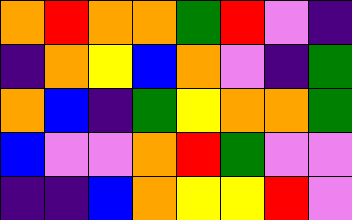[["orange", "red", "orange", "orange", "green", "red", "violet", "indigo"], ["indigo", "orange", "yellow", "blue", "orange", "violet", "indigo", "green"], ["orange", "blue", "indigo", "green", "yellow", "orange", "orange", "green"], ["blue", "violet", "violet", "orange", "red", "green", "violet", "violet"], ["indigo", "indigo", "blue", "orange", "yellow", "yellow", "red", "violet"]]